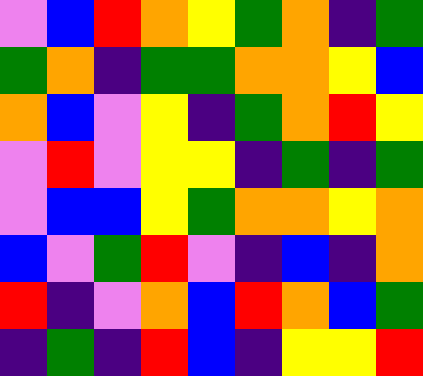[["violet", "blue", "red", "orange", "yellow", "green", "orange", "indigo", "green"], ["green", "orange", "indigo", "green", "green", "orange", "orange", "yellow", "blue"], ["orange", "blue", "violet", "yellow", "indigo", "green", "orange", "red", "yellow"], ["violet", "red", "violet", "yellow", "yellow", "indigo", "green", "indigo", "green"], ["violet", "blue", "blue", "yellow", "green", "orange", "orange", "yellow", "orange"], ["blue", "violet", "green", "red", "violet", "indigo", "blue", "indigo", "orange"], ["red", "indigo", "violet", "orange", "blue", "red", "orange", "blue", "green"], ["indigo", "green", "indigo", "red", "blue", "indigo", "yellow", "yellow", "red"]]